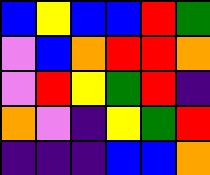[["blue", "yellow", "blue", "blue", "red", "green"], ["violet", "blue", "orange", "red", "red", "orange"], ["violet", "red", "yellow", "green", "red", "indigo"], ["orange", "violet", "indigo", "yellow", "green", "red"], ["indigo", "indigo", "indigo", "blue", "blue", "orange"]]